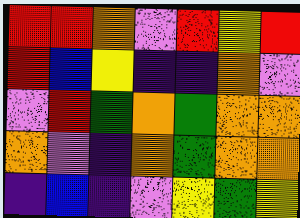[["red", "red", "orange", "violet", "red", "yellow", "red"], ["red", "blue", "yellow", "indigo", "indigo", "orange", "violet"], ["violet", "red", "green", "orange", "green", "orange", "orange"], ["orange", "violet", "indigo", "orange", "green", "orange", "orange"], ["indigo", "blue", "indigo", "violet", "yellow", "green", "yellow"]]